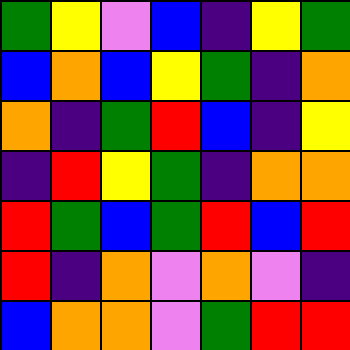[["green", "yellow", "violet", "blue", "indigo", "yellow", "green"], ["blue", "orange", "blue", "yellow", "green", "indigo", "orange"], ["orange", "indigo", "green", "red", "blue", "indigo", "yellow"], ["indigo", "red", "yellow", "green", "indigo", "orange", "orange"], ["red", "green", "blue", "green", "red", "blue", "red"], ["red", "indigo", "orange", "violet", "orange", "violet", "indigo"], ["blue", "orange", "orange", "violet", "green", "red", "red"]]